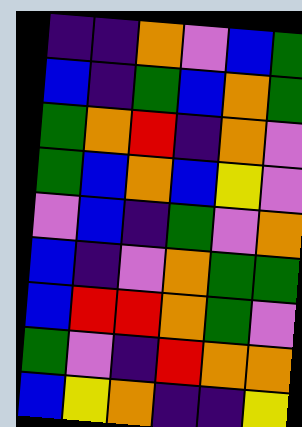[["indigo", "indigo", "orange", "violet", "blue", "green"], ["blue", "indigo", "green", "blue", "orange", "green"], ["green", "orange", "red", "indigo", "orange", "violet"], ["green", "blue", "orange", "blue", "yellow", "violet"], ["violet", "blue", "indigo", "green", "violet", "orange"], ["blue", "indigo", "violet", "orange", "green", "green"], ["blue", "red", "red", "orange", "green", "violet"], ["green", "violet", "indigo", "red", "orange", "orange"], ["blue", "yellow", "orange", "indigo", "indigo", "yellow"]]